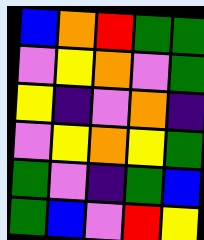[["blue", "orange", "red", "green", "green"], ["violet", "yellow", "orange", "violet", "green"], ["yellow", "indigo", "violet", "orange", "indigo"], ["violet", "yellow", "orange", "yellow", "green"], ["green", "violet", "indigo", "green", "blue"], ["green", "blue", "violet", "red", "yellow"]]